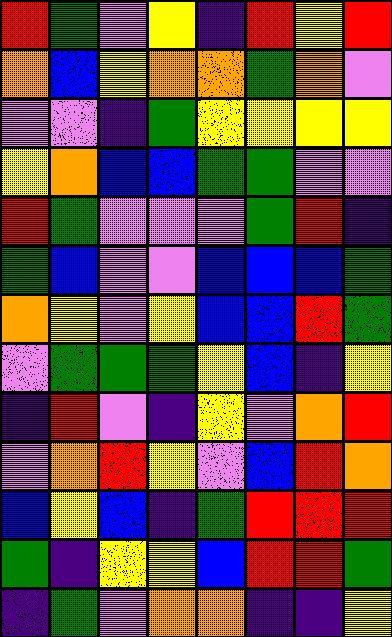[["red", "green", "violet", "yellow", "indigo", "red", "yellow", "red"], ["orange", "blue", "yellow", "orange", "orange", "green", "orange", "violet"], ["violet", "violet", "indigo", "green", "yellow", "yellow", "yellow", "yellow"], ["yellow", "orange", "blue", "blue", "green", "green", "violet", "violet"], ["red", "green", "violet", "violet", "violet", "green", "red", "indigo"], ["green", "blue", "violet", "violet", "blue", "blue", "blue", "green"], ["orange", "yellow", "violet", "yellow", "blue", "blue", "red", "green"], ["violet", "green", "green", "green", "yellow", "blue", "indigo", "yellow"], ["indigo", "red", "violet", "indigo", "yellow", "violet", "orange", "red"], ["violet", "orange", "red", "yellow", "violet", "blue", "red", "orange"], ["blue", "yellow", "blue", "indigo", "green", "red", "red", "red"], ["green", "indigo", "yellow", "yellow", "blue", "red", "red", "green"], ["indigo", "green", "violet", "orange", "orange", "indigo", "indigo", "yellow"]]